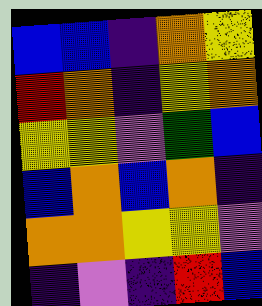[["blue", "blue", "indigo", "orange", "yellow"], ["red", "orange", "indigo", "yellow", "orange"], ["yellow", "yellow", "violet", "green", "blue"], ["blue", "orange", "blue", "orange", "indigo"], ["orange", "orange", "yellow", "yellow", "violet"], ["indigo", "violet", "indigo", "red", "blue"]]